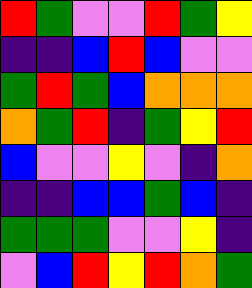[["red", "green", "violet", "violet", "red", "green", "yellow"], ["indigo", "indigo", "blue", "red", "blue", "violet", "violet"], ["green", "red", "green", "blue", "orange", "orange", "orange"], ["orange", "green", "red", "indigo", "green", "yellow", "red"], ["blue", "violet", "violet", "yellow", "violet", "indigo", "orange"], ["indigo", "indigo", "blue", "blue", "green", "blue", "indigo"], ["green", "green", "green", "violet", "violet", "yellow", "indigo"], ["violet", "blue", "red", "yellow", "red", "orange", "green"]]